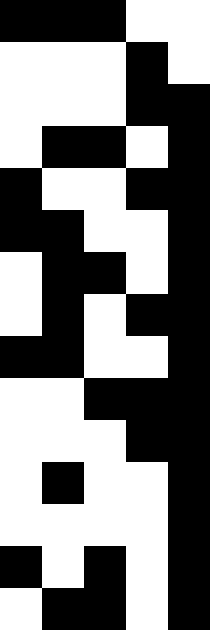[["black", "black", "black", "white", "white"], ["white", "white", "white", "black", "white"], ["white", "white", "white", "black", "black"], ["white", "black", "black", "white", "black"], ["black", "white", "white", "black", "black"], ["black", "black", "white", "white", "black"], ["white", "black", "black", "white", "black"], ["white", "black", "white", "black", "black"], ["black", "black", "white", "white", "black"], ["white", "white", "black", "black", "black"], ["white", "white", "white", "black", "black"], ["white", "black", "white", "white", "black"], ["white", "white", "white", "white", "black"], ["black", "white", "black", "white", "black"], ["white", "black", "black", "white", "black"]]